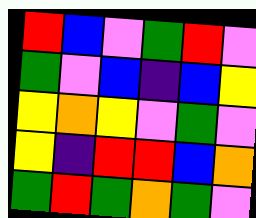[["red", "blue", "violet", "green", "red", "violet"], ["green", "violet", "blue", "indigo", "blue", "yellow"], ["yellow", "orange", "yellow", "violet", "green", "violet"], ["yellow", "indigo", "red", "red", "blue", "orange"], ["green", "red", "green", "orange", "green", "violet"]]